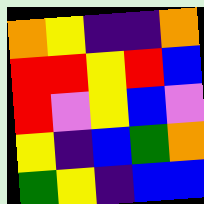[["orange", "yellow", "indigo", "indigo", "orange"], ["red", "red", "yellow", "red", "blue"], ["red", "violet", "yellow", "blue", "violet"], ["yellow", "indigo", "blue", "green", "orange"], ["green", "yellow", "indigo", "blue", "blue"]]